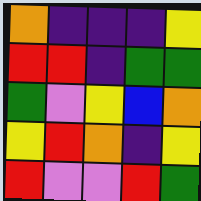[["orange", "indigo", "indigo", "indigo", "yellow"], ["red", "red", "indigo", "green", "green"], ["green", "violet", "yellow", "blue", "orange"], ["yellow", "red", "orange", "indigo", "yellow"], ["red", "violet", "violet", "red", "green"]]